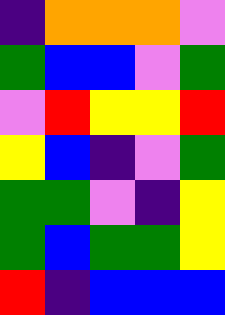[["indigo", "orange", "orange", "orange", "violet"], ["green", "blue", "blue", "violet", "green"], ["violet", "red", "yellow", "yellow", "red"], ["yellow", "blue", "indigo", "violet", "green"], ["green", "green", "violet", "indigo", "yellow"], ["green", "blue", "green", "green", "yellow"], ["red", "indigo", "blue", "blue", "blue"]]